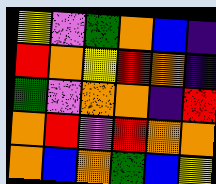[["yellow", "violet", "green", "orange", "blue", "indigo"], ["red", "orange", "yellow", "red", "orange", "indigo"], ["green", "violet", "orange", "orange", "indigo", "red"], ["orange", "red", "violet", "red", "orange", "orange"], ["orange", "blue", "orange", "green", "blue", "yellow"]]